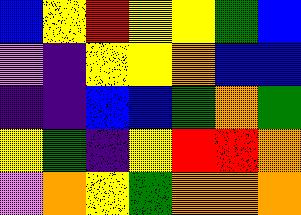[["blue", "yellow", "red", "yellow", "yellow", "green", "blue"], ["violet", "indigo", "yellow", "yellow", "orange", "blue", "blue"], ["indigo", "indigo", "blue", "blue", "green", "orange", "green"], ["yellow", "green", "indigo", "yellow", "red", "red", "orange"], ["violet", "orange", "yellow", "green", "orange", "orange", "orange"]]